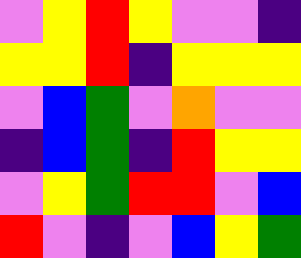[["violet", "yellow", "red", "yellow", "violet", "violet", "indigo"], ["yellow", "yellow", "red", "indigo", "yellow", "yellow", "yellow"], ["violet", "blue", "green", "violet", "orange", "violet", "violet"], ["indigo", "blue", "green", "indigo", "red", "yellow", "yellow"], ["violet", "yellow", "green", "red", "red", "violet", "blue"], ["red", "violet", "indigo", "violet", "blue", "yellow", "green"]]